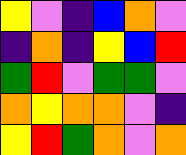[["yellow", "violet", "indigo", "blue", "orange", "violet"], ["indigo", "orange", "indigo", "yellow", "blue", "red"], ["green", "red", "violet", "green", "green", "violet"], ["orange", "yellow", "orange", "orange", "violet", "indigo"], ["yellow", "red", "green", "orange", "violet", "orange"]]